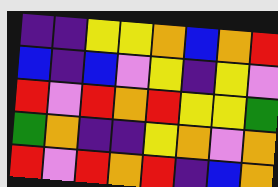[["indigo", "indigo", "yellow", "yellow", "orange", "blue", "orange", "red"], ["blue", "indigo", "blue", "violet", "yellow", "indigo", "yellow", "violet"], ["red", "violet", "red", "orange", "red", "yellow", "yellow", "green"], ["green", "orange", "indigo", "indigo", "yellow", "orange", "violet", "orange"], ["red", "violet", "red", "orange", "red", "indigo", "blue", "orange"]]